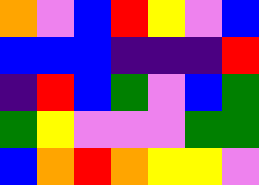[["orange", "violet", "blue", "red", "yellow", "violet", "blue"], ["blue", "blue", "blue", "indigo", "indigo", "indigo", "red"], ["indigo", "red", "blue", "green", "violet", "blue", "green"], ["green", "yellow", "violet", "violet", "violet", "green", "green"], ["blue", "orange", "red", "orange", "yellow", "yellow", "violet"]]